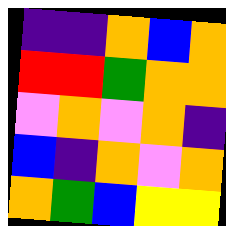[["indigo", "indigo", "orange", "blue", "orange"], ["red", "red", "green", "orange", "orange"], ["violet", "orange", "violet", "orange", "indigo"], ["blue", "indigo", "orange", "violet", "orange"], ["orange", "green", "blue", "yellow", "yellow"]]